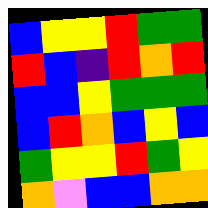[["blue", "yellow", "yellow", "red", "green", "green"], ["red", "blue", "indigo", "red", "orange", "red"], ["blue", "blue", "yellow", "green", "green", "green"], ["blue", "red", "orange", "blue", "yellow", "blue"], ["green", "yellow", "yellow", "red", "green", "yellow"], ["orange", "violet", "blue", "blue", "orange", "orange"]]